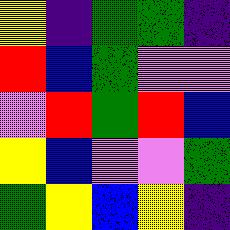[["yellow", "indigo", "green", "green", "indigo"], ["red", "blue", "green", "violet", "violet"], ["violet", "red", "green", "red", "blue"], ["yellow", "blue", "violet", "violet", "green"], ["green", "yellow", "blue", "yellow", "indigo"]]